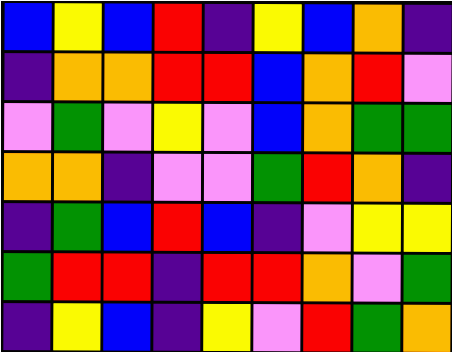[["blue", "yellow", "blue", "red", "indigo", "yellow", "blue", "orange", "indigo"], ["indigo", "orange", "orange", "red", "red", "blue", "orange", "red", "violet"], ["violet", "green", "violet", "yellow", "violet", "blue", "orange", "green", "green"], ["orange", "orange", "indigo", "violet", "violet", "green", "red", "orange", "indigo"], ["indigo", "green", "blue", "red", "blue", "indigo", "violet", "yellow", "yellow"], ["green", "red", "red", "indigo", "red", "red", "orange", "violet", "green"], ["indigo", "yellow", "blue", "indigo", "yellow", "violet", "red", "green", "orange"]]